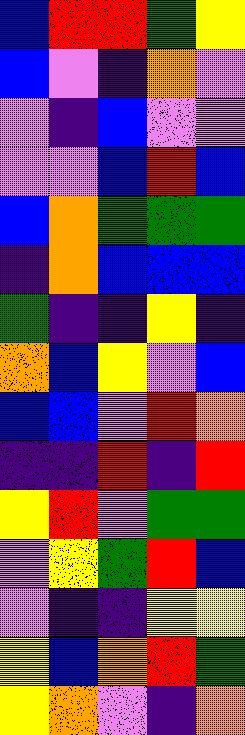[["blue", "red", "red", "green", "yellow"], ["blue", "violet", "indigo", "orange", "violet"], ["violet", "indigo", "blue", "violet", "violet"], ["violet", "violet", "blue", "red", "blue"], ["blue", "orange", "green", "green", "green"], ["indigo", "orange", "blue", "blue", "blue"], ["green", "indigo", "indigo", "yellow", "indigo"], ["orange", "blue", "yellow", "violet", "blue"], ["blue", "blue", "violet", "red", "orange"], ["indigo", "indigo", "red", "indigo", "red"], ["yellow", "red", "violet", "green", "green"], ["violet", "yellow", "green", "red", "blue"], ["violet", "indigo", "indigo", "yellow", "yellow"], ["yellow", "blue", "orange", "red", "green"], ["yellow", "orange", "violet", "indigo", "orange"]]